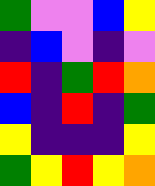[["green", "violet", "violet", "blue", "yellow"], ["indigo", "blue", "violet", "indigo", "violet"], ["red", "indigo", "green", "red", "orange"], ["blue", "indigo", "red", "indigo", "green"], ["yellow", "indigo", "indigo", "indigo", "yellow"], ["green", "yellow", "red", "yellow", "orange"]]